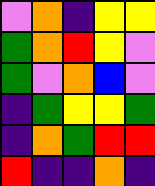[["violet", "orange", "indigo", "yellow", "yellow"], ["green", "orange", "red", "yellow", "violet"], ["green", "violet", "orange", "blue", "violet"], ["indigo", "green", "yellow", "yellow", "green"], ["indigo", "orange", "green", "red", "red"], ["red", "indigo", "indigo", "orange", "indigo"]]